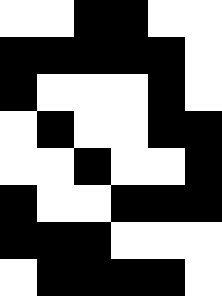[["white", "white", "black", "black", "white", "white"], ["black", "black", "black", "black", "black", "white"], ["black", "white", "white", "white", "black", "white"], ["white", "black", "white", "white", "black", "black"], ["white", "white", "black", "white", "white", "black"], ["black", "white", "white", "black", "black", "black"], ["black", "black", "black", "white", "white", "white"], ["white", "black", "black", "black", "black", "white"]]